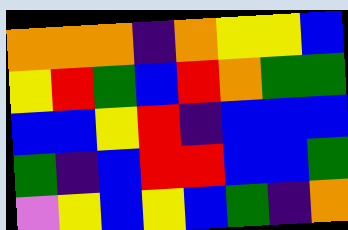[["orange", "orange", "orange", "indigo", "orange", "yellow", "yellow", "blue"], ["yellow", "red", "green", "blue", "red", "orange", "green", "green"], ["blue", "blue", "yellow", "red", "indigo", "blue", "blue", "blue"], ["green", "indigo", "blue", "red", "red", "blue", "blue", "green"], ["violet", "yellow", "blue", "yellow", "blue", "green", "indigo", "orange"]]